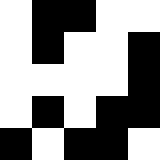[["white", "black", "black", "white", "white"], ["white", "black", "white", "white", "black"], ["white", "white", "white", "white", "black"], ["white", "black", "white", "black", "black"], ["black", "white", "black", "black", "white"]]